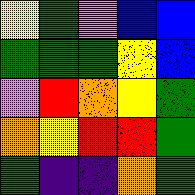[["yellow", "green", "violet", "blue", "blue"], ["green", "green", "green", "yellow", "blue"], ["violet", "red", "orange", "yellow", "green"], ["orange", "yellow", "red", "red", "green"], ["green", "indigo", "indigo", "orange", "green"]]